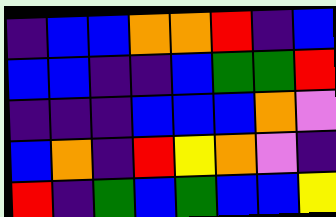[["indigo", "blue", "blue", "orange", "orange", "red", "indigo", "blue"], ["blue", "blue", "indigo", "indigo", "blue", "green", "green", "red"], ["indigo", "indigo", "indigo", "blue", "blue", "blue", "orange", "violet"], ["blue", "orange", "indigo", "red", "yellow", "orange", "violet", "indigo"], ["red", "indigo", "green", "blue", "green", "blue", "blue", "yellow"]]